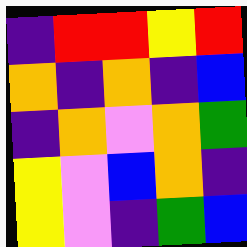[["indigo", "red", "red", "yellow", "red"], ["orange", "indigo", "orange", "indigo", "blue"], ["indigo", "orange", "violet", "orange", "green"], ["yellow", "violet", "blue", "orange", "indigo"], ["yellow", "violet", "indigo", "green", "blue"]]